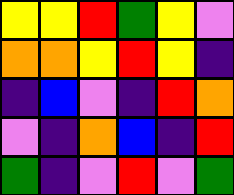[["yellow", "yellow", "red", "green", "yellow", "violet"], ["orange", "orange", "yellow", "red", "yellow", "indigo"], ["indigo", "blue", "violet", "indigo", "red", "orange"], ["violet", "indigo", "orange", "blue", "indigo", "red"], ["green", "indigo", "violet", "red", "violet", "green"]]